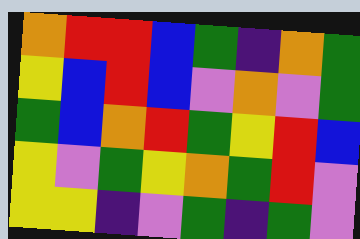[["orange", "red", "red", "blue", "green", "indigo", "orange", "green"], ["yellow", "blue", "red", "blue", "violet", "orange", "violet", "green"], ["green", "blue", "orange", "red", "green", "yellow", "red", "blue"], ["yellow", "violet", "green", "yellow", "orange", "green", "red", "violet"], ["yellow", "yellow", "indigo", "violet", "green", "indigo", "green", "violet"]]